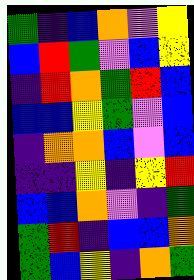[["green", "indigo", "blue", "orange", "violet", "yellow"], ["blue", "red", "green", "violet", "blue", "yellow"], ["indigo", "red", "orange", "green", "red", "blue"], ["blue", "blue", "yellow", "green", "violet", "blue"], ["indigo", "orange", "orange", "blue", "violet", "blue"], ["indigo", "indigo", "yellow", "indigo", "yellow", "red"], ["blue", "blue", "orange", "violet", "indigo", "green"], ["green", "red", "indigo", "blue", "blue", "orange"], ["green", "blue", "yellow", "indigo", "orange", "green"]]